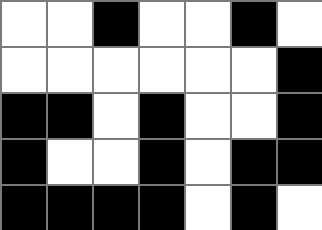[["white", "white", "black", "white", "white", "black", "white"], ["white", "white", "white", "white", "white", "white", "black"], ["black", "black", "white", "black", "white", "white", "black"], ["black", "white", "white", "black", "white", "black", "black"], ["black", "black", "black", "black", "white", "black", "white"]]